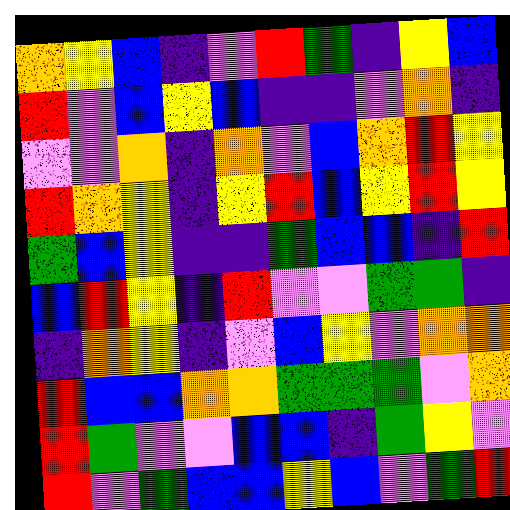[["orange", "yellow", "blue", "indigo", "violet", "red", "green", "indigo", "yellow", "blue"], ["red", "violet", "blue", "yellow", "blue", "indigo", "indigo", "violet", "orange", "indigo"], ["violet", "violet", "orange", "indigo", "orange", "violet", "blue", "orange", "red", "yellow"], ["red", "orange", "yellow", "indigo", "yellow", "red", "blue", "yellow", "red", "yellow"], ["green", "blue", "yellow", "indigo", "indigo", "green", "blue", "blue", "indigo", "red"], ["blue", "red", "yellow", "indigo", "red", "violet", "violet", "green", "green", "indigo"], ["indigo", "orange", "yellow", "indigo", "violet", "blue", "yellow", "violet", "orange", "orange"], ["red", "blue", "blue", "orange", "orange", "green", "green", "green", "violet", "orange"], ["red", "green", "violet", "violet", "blue", "blue", "indigo", "green", "yellow", "violet"], ["red", "violet", "green", "blue", "blue", "yellow", "blue", "violet", "green", "red"]]